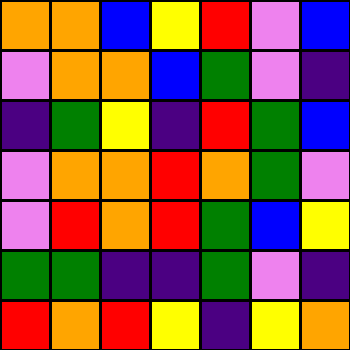[["orange", "orange", "blue", "yellow", "red", "violet", "blue"], ["violet", "orange", "orange", "blue", "green", "violet", "indigo"], ["indigo", "green", "yellow", "indigo", "red", "green", "blue"], ["violet", "orange", "orange", "red", "orange", "green", "violet"], ["violet", "red", "orange", "red", "green", "blue", "yellow"], ["green", "green", "indigo", "indigo", "green", "violet", "indigo"], ["red", "orange", "red", "yellow", "indigo", "yellow", "orange"]]